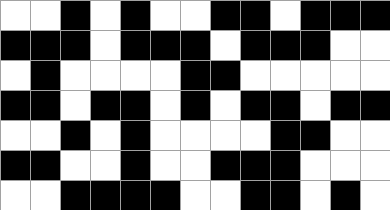[["white", "white", "black", "white", "black", "white", "white", "black", "black", "white", "black", "black", "black"], ["black", "black", "black", "white", "black", "black", "black", "white", "black", "black", "black", "white", "white"], ["white", "black", "white", "white", "white", "white", "black", "black", "white", "white", "white", "white", "white"], ["black", "black", "white", "black", "black", "white", "black", "white", "black", "black", "white", "black", "black"], ["white", "white", "black", "white", "black", "white", "white", "white", "white", "black", "black", "white", "white"], ["black", "black", "white", "white", "black", "white", "white", "black", "black", "black", "white", "white", "white"], ["white", "white", "black", "black", "black", "black", "white", "white", "black", "black", "white", "black", "white"]]